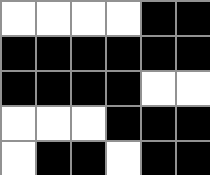[["white", "white", "white", "white", "black", "black"], ["black", "black", "black", "black", "black", "black"], ["black", "black", "black", "black", "white", "white"], ["white", "white", "white", "black", "black", "black"], ["white", "black", "black", "white", "black", "black"]]